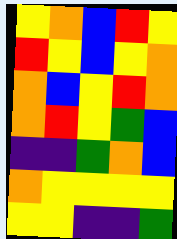[["yellow", "orange", "blue", "red", "yellow"], ["red", "yellow", "blue", "yellow", "orange"], ["orange", "blue", "yellow", "red", "orange"], ["orange", "red", "yellow", "green", "blue"], ["indigo", "indigo", "green", "orange", "blue"], ["orange", "yellow", "yellow", "yellow", "yellow"], ["yellow", "yellow", "indigo", "indigo", "green"]]